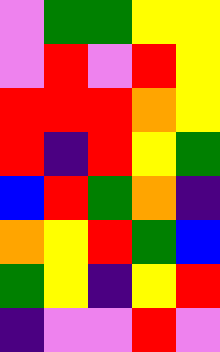[["violet", "green", "green", "yellow", "yellow"], ["violet", "red", "violet", "red", "yellow"], ["red", "red", "red", "orange", "yellow"], ["red", "indigo", "red", "yellow", "green"], ["blue", "red", "green", "orange", "indigo"], ["orange", "yellow", "red", "green", "blue"], ["green", "yellow", "indigo", "yellow", "red"], ["indigo", "violet", "violet", "red", "violet"]]